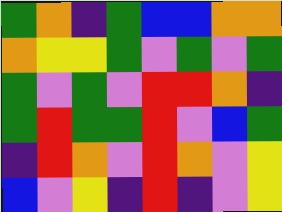[["green", "orange", "indigo", "green", "blue", "blue", "orange", "orange"], ["orange", "yellow", "yellow", "green", "violet", "green", "violet", "green"], ["green", "violet", "green", "violet", "red", "red", "orange", "indigo"], ["green", "red", "green", "green", "red", "violet", "blue", "green"], ["indigo", "red", "orange", "violet", "red", "orange", "violet", "yellow"], ["blue", "violet", "yellow", "indigo", "red", "indigo", "violet", "yellow"]]